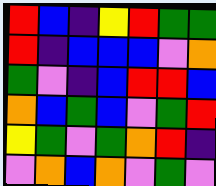[["red", "blue", "indigo", "yellow", "red", "green", "green"], ["red", "indigo", "blue", "blue", "blue", "violet", "orange"], ["green", "violet", "indigo", "blue", "red", "red", "blue"], ["orange", "blue", "green", "blue", "violet", "green", "red"], ["yellow", "green", "violet", "green", "orange", "red", "indigo"], ["violet", "orange", "blue", "orange", "violet", "green", "violet"]]